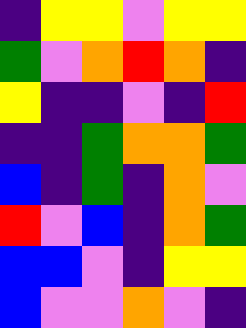[["indigo", "yellow", "yellow", "violet", "yellow", "yellow"], ["green", "violet", "orange", "red", "orange", "indigo"], ["yellow", "indigo", "indigo", "violet", "indigo", "red"], ["indigo", "indigo", "green", "orange", "orange", "green"], ["blue", "indigo", "green", "indigo", "orange", "violet"], ["red", "violet", "blue", "indigo", "orange", "green"], ["blue", "blue", "violet", "indigo", "yellow", "yellow"], ["blue", "violet", "violet", "orange", "violet", "indigo"]]